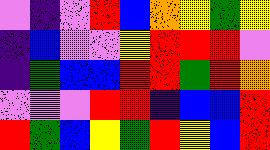[["violet", "indigo", "violet", "red", "blue", "orange", "yellow", "green", "yellow"], ["indigo", "blue", "violet", "violet", "yellow", "red", "red", "red", "violet"], ["indigo", "green", "blue", "blue", "red", "red", "green", "red", "orange"], ["violet", "violet", "violet", "red", "red", "indigo", "blue", "blue", "red"], ["red", "green", "blue", "yellow", "green", "red", "yellow", "blue", "red"]]